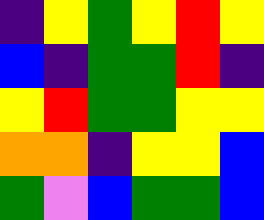[["indigo", "yellow", "green", "yellow", "red", "yellow"], ["blue", "indigo", "green", "green", "red", "indigo"], ["yellow", "red", "green", "green", "yellow", "yellow"], ["orange", "orange", "indigo", "yellow", "yellow", "blue"], ["green", "violet", "blue", "green", "green", "blue"]]